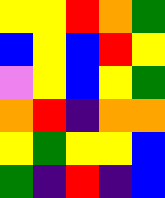[["yellow", "yellow", "red", "orange", "green"], ["blue", "yellow", "blue", "red", "yellow"], ["violet", "yellow", "blue", "yellow", "green"], ["orange", "red", "indigo", "orange", "orange"], ["yellow", "green", "yellow", "yellow", "blue"], ["green", "indigo", "red", "indigo", "blue"]]